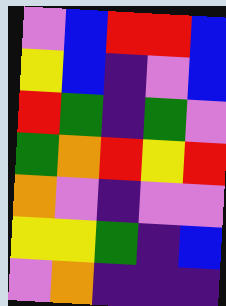[["violet", "blue", "red", "red", "blue"], ["yellow", "blue", "indigo", "violet", "blue"], ["red", "green", "indigo", "green", "violet"], ["green", "orange", "red", "yellow", "red"], ["orange", "violet", "indigo", "violet", "violet"], ["yellow", "yellow", "green", "indigo", "blue"], ["violet", "orange", "indigo", "indigo", "indigo"]]